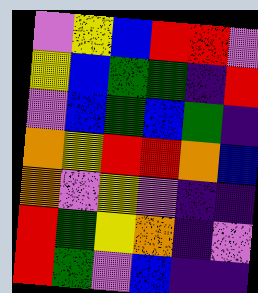[["violet", "yellow", "blue", "red", "red", "violet"], ["yellow", "blue", "green", "green", "indigo", "red"], ["violet", "blue", "green", "blue", "green", "indigo"], ["orange", "yellow", "red", "red", "orange", "blue"], ["orange", "violet", "yellow", "violet", "indigo", "indigo"], ["red", "green", "yellow", "orange", "indigo", "violet"], ["red", "green", "violet", "blue", "indigo", "indigo"]]